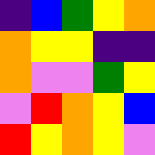[["indigo", "blue", "green", "yellow", "orange"], ["orange", "yellow", "yellow", "indigo", "indigo"], ["orange", "violet", "violet", "green", "yellow"], ["violet", "red", "orange", "yellow", "blue"], ["red", "yellow", "orange", "yellow", "violet"]]